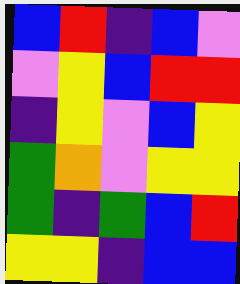[["blue", "red", "indigo", "blue", "violet"], ["violet", "yellow", "blue", "red", "red"], ["indigo", "yellow", "violet", "blue", "yellow"], ["green", "orange", "violet", "yellow", "yellow"], ["green", "indigo", "green", "blue", "red"], ["yellow", "yellow", "indigo", "blue", "blue"]]